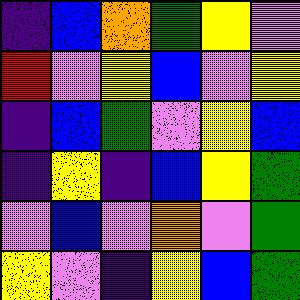[["indigo", "blue", "orange", "green", "yellow", "violet"], ["red", "violet", "yellow", "blue", "violet", "yellow"], ["indigo", "blue", "green", "violet", "yellow", "blue"], ["indigo", "yellow", "indigo", "blue", "yellow", "green"], ["violet", "blue", "violet", "orange", "violet", "green"], ["yellow", "violet", "indigo", "yellow", "blue", "green"]]